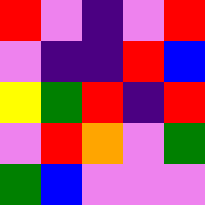[["red", "violet", "indigo", "violet", "red"], ["violet", "indigo", "indigo", "red", "blue"], ["yellow", "green", "red", "indigo", "red"], ["violet", "red", "orange", "violet", "green"], ["green", "blue", "violet", "violet", "violet"]]